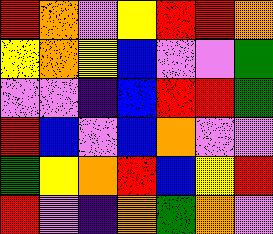[["red", "orange", "violet", "yellow", "red", "red", "orange"], ["yellow", "orange", "yellow", "blue", "violet", "violet", "green"], ["violet", "violet", "indigo", "blue", "red", "red", "green"], ["red", "blue", "violet", "blue", "orange", "violet", "violet"], ["green", "yellow", "orange", "red", "blue", "yellow", "red"], ["red", "violet", "indigo", "orange", "green", "orange", "violet"]]